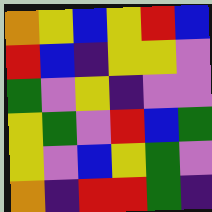[["orange", "yellow", "blue", "yellow", "red", "blue"], ["red", "blue", "indigo", "yellow", "yellow", "violet"], ["green", "violet", "yellow", "indigo", "violet", "violet"], ["yellow", "green", "violet", "red", "blue", "green"], ["yellow", "violet", "blue", "yellow", "green", "violet"], ["orange", "indigo", "red", "red", "green", "indigo"]]